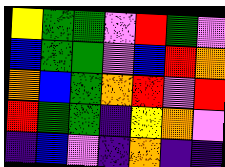[["yellow", "green", "green", "violet", "red", "green", "violet"], ["blue", "green", "green", "violet", "blue", "red", "orange"], ["orange", "blue", "green", "orange", "red", "violet", "red"], ["red", "green", "green", "indigo", "yellow", "orange", "violet"], ["indigo", "blue", "violet", "indigo", "orange", "indigo", "indigo"]]